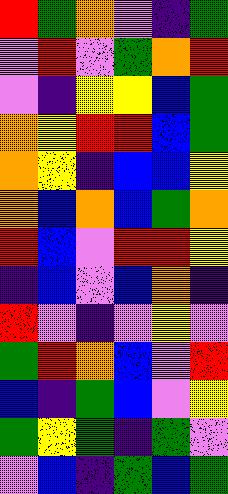[["red", "green", "orange", "violet", "indigo", "green"], ["violet", "red", "violet", "green", "orange", "red"], ["violet", "indigo", "yellow", "yellow", "blue", "green"], ["orange", "yellow", "red", "red", "blue", "green"], ["orange", "yellow", "indigo", "blue", "blue", "yellow"], ["orange", "blue", "orange", "blue", "green", "orange"], ["red", "blue", "violet", "red", "red", "yellow"], ["indigo", "blue", "violet", "blue", "orange", "indigo"], ["red", "violet", "indigo", "violet", "yellow", "violet"], ["green", "red", "orange", "blue", "violet", "red"], ["blue", "indigo", "green", "blue", "violet", "yellow"], ["green", "yellow", "green", "indigo", "green", "violet"], ["violet", "blue", "indigo", "green", "blue", "green"]]